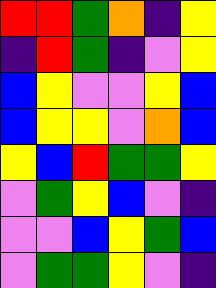[["red", "red", "green", "orange", "indigo", "yellow"], ["indigo", "red", "green", "indigo", "violet", "yellow"], ["blue", "yellow", "violet", "violet", "yellow", "blue"], ["blue", "yellow", "yellow", "violet", "orange", "blue"], ["yellow", "blue", "red", "green", "green", "yellow"], ["violet", "green", "yellow", "blue", "violet", "indigo"], ["violet", "violet", "blue", "yellow", "green", "blue"], ["violet", "green", "green", "yellow", "violet", "indigo"]]